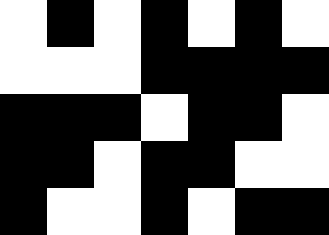[["white", "black", "white", "black", "white", "black", "white"], ["white", "white", "white", "black", "black", "black", "black"], ["black", "black", "black", "white", "black", "black", "white"], ["black", "black", "white", "black", "black", "white", "white"], ["black", "white", "white", "black", "white", "black", "black"]]